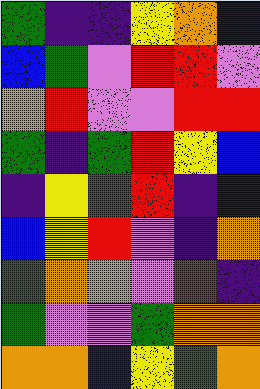[["green", "indigo", "indigo", "yellow", "orange", "blue"], ["blue", "green", "violet", "red", "red", "violet"], ["orange", "red", "violet", "violet", "red", "red"], ["green", "indigo", "green", "red", "yellow", "blue"], ["indigo", "yellow", "green", "red", "indigo", "indigo"], ["blue", "yellow", "red", "violet", "indigo", "orange"], ["green", "orange", "orange", "violet", "red", "indigo"], ["green", "violet", "violet", "green", "orange", "orange"], ["orange", "orange", "blue", "yellow", "green", "orange"]]